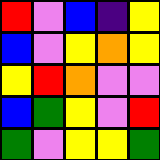[["red", "violet", "blue", "indigo", "yellow"], ["blue", "violet", "yellow", "orange", "yellow"], ["yellow", "red", "orange", "violet", "violet"], ["blue", "green", "yellow", "violet", "red"], ["green", "violet", "yellow", "yellow", "green"]]